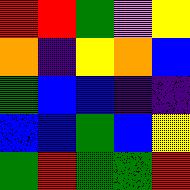[["red", "red", "green", "violet", "yellow"], ["orange", "indigo", "yellow", "orange", "blue"], ["green", "blue", "blue", "indigo", "indigo"], ["blue", "blue", "green", "blue", "yellow"], ["green", "red", "green", "green", "red"]]